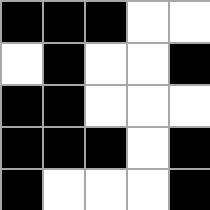[["black", "black", "black", "white", "white"], ["white", "black", "white", "white", "black"], ["black", "black", "white", "white", "white"], ["black", "black", "black", "white", "black"], ["black", "white", "white", "white", "black"]]